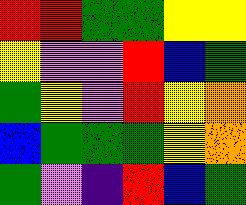[["red", "red", "green", "green", "yellow", "yellow"], ["yellow", "violet", "violet", "red", "blue", "green"], ["green", "yellow", "violet", "red", "yellow", "orange"], ["blue", "green", "green", "green", "yellow", "orange"], ["green", "violet", "indigo", "red", "blue", "green"]]